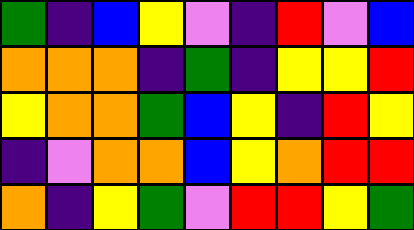[["green", "indigo", "blue", "yellow", "violet", "indigo", "red", "violet", "blue"], ["orange", "orange", "orange", "indigo", "green", "indigo", "yellow", "yellow", "red"], ["yellow", "orange", "orange", "green", "blue", "yellow", "indigo", "red", "yellow"], ["indigo", "violet", "orange", "orange", "blue", "yellow", "orange", "red", "red"], ["orange", "indigo", "yellow", "green", "violet", "red", "red", "yellow", "green"]]